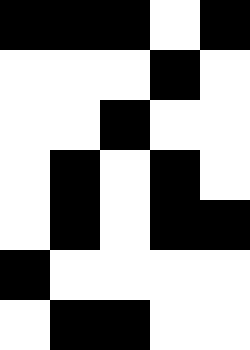[["black", "black", "black", "white", "black"], ["white", "white", "white", "black", "white"], ["white", "white", "black", "white", "white"], ["white", "black", "white", "black", "white"], ["white", "black", "white", "black", "black"], ["black", "white", "white", "white", "white"], ["white", "black", "black", "white", "white"]]